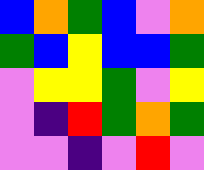[["blue", "orange", "green", "blue", "violet", "orange"], ["green", "blue", "yellow", "blue", "blue", "green"], ["violet", "yellow", "yellow", "green", "violet", "yellow"], ["violet", "indigo", "red", "green", "orange", "green"], ["violet", "violet", "indigo", "violet", "red", "violet"]]